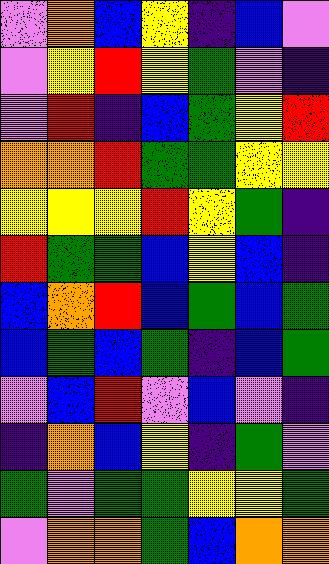[["violet", "orange", "blue", "yellow", "indigo", "blue", "violet"], ["violet", "yellow", "red", "yellow", "green", "violet", "indigo"], ["violet", "red", "indigo", "blue", "green", "yellow", "red"], ["orange", "orange", "red", "green", "green", "yellow", "yellow"], ["yellow", "yellow", "yellow", "red", "yellow", "green", "indigo"], ["red", "green", "green", "blue", "yellow", "blue", "indigo"], ["blue", "orange", "red", "blue", "green", "blue", "green"], ["blue", "green", "blue", "green", "indigo", "blue", "green"], ["violet", "blue", "red", "violet", "blue", "violet", "indigo"], ["indigo", "orange", "blue", "yellow", "indigo", "green", "violet"], ["green", "violet", "green", "green", "yellow", "yellow", "green"], ["violet", "orange", "orange", "green", "blue", "orange", "orange"]]